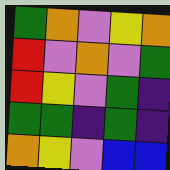[["green", "orange", "violet", "yellow", "orange"], ["red", "violet", "orange", "violet", "green"], ["red", "yellow", "violet", "green", "indigo"], ["green", "green", "indigo", "green", "indigo"], ["orange", "yellow", "violet", "blue", "blue"]]